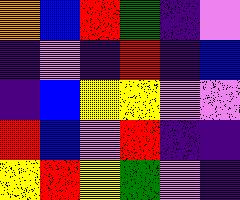[["orange", "blue", "red", "green", "indigo", "violet"], ["indigo", "violet", "indigo", "red", "indigo", "blue"], ["indigo", "blue", "yellow", "yellow", "violet", "violet"], ["red", "blue", "violet", "red", "indigo", "indigo"], ["yellow", "red", "yellow", "green", "violet", "indigo"]]